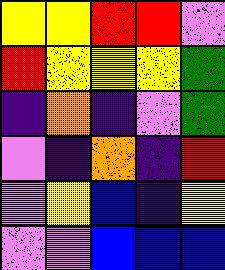[["yellow", "yellow", "red", "red", "violet"], ["red", "yellow", "yellow", "yellow", "green"], ["indigo", "orange", "indigo", "violet", "green"], ["violet", "indigo", "orange", "indigo", "red"], ["violet", "yellow", "blue", "indigo", "yellow"], ["violet", "violet", "blue", "blue", "blue"]]